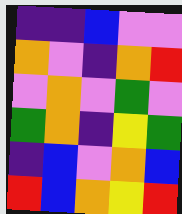[["indigo", "indigo", "blue", "violet", "violet"], ["orange", "violet", "indigo", "orange", "red"], ["violet", "orange", "violet", "green", "violet"], ["green", "orange", "indigo", "yellow", "green"], ["indigo", "blue", "violet", "orange", "blue"], ["red", "blue", "orange", "yellow", "red"]]